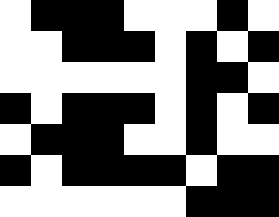[["white", "black", "black", "black", "white", "white", "white", "black", "white"], ["white", "white", "black", "black", "black", "white", "black", "white", "black"], ["white", "white", "white", "white", "white", "white", "black", "black", "white"], ["black", "white", "black", "black", "black", "white", "black", "white", "black"], ["white", "black", "black", "black", "white", "white", "black", "white", "white"], ["black", "white", "black", "black", "black", "black", "white", "black", "black"], ["white", "white", "white", "white", "white", "white", "black", "black", "black"]]